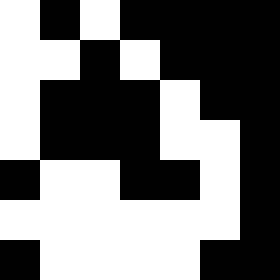[["white", "black", "white", "black", "black", "black", "black"], ["white", "white", "black", "white", "black", "black", "black"], ["white", "black", "black", "black", "white", "black", "black"], ["white", "black", "black", "black", "white", "white", "black"], ["black", "white", "white", "black", "black", "white", "black"], ["white", "white", "white", "white", "white", "white", "black"], ["black", "white", "white", "white", "white", "black", "black"]]